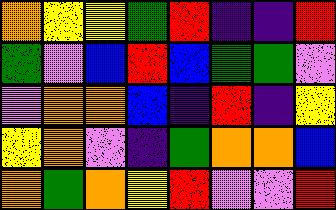[["orange", "yellow", "yellow", "green", "red", "indigo", "indigo", "red"], ["green", "violet", "blue", "red", "blue", "green", "green", "violet"], ["violet", "orange", "orange", "blue", "indigo", "red", "indigo", "yellow"], ["yellow", "orange", "violet", "indigo", "green", "orange", "orange", "blue"], ["orange", "green", "orange", "yellow", "red", "violet", "violet", "red"]]